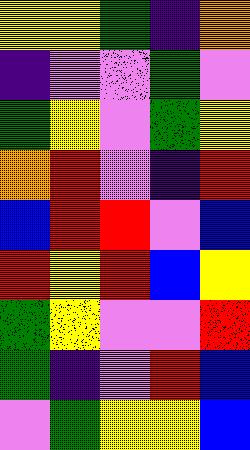[["yellow", "yellow", "green", "indigo", "orange"], ["indigo", "violet", "violet", "green", "violet"], ["green", "yellow", "violet", "green", "yellow"], ["orange", "red", "violet", "indigo", "red"], ["blue", "red", "red", "violet", "blue"], ["red", "yellow", "red", "blue", "yellow"], ["green", "yellow", "violet", "violet", "red"], ["green", "indigo", "violet", "red", "blue"], ["violet", "green", "yellow", "yellow", "blue"]]